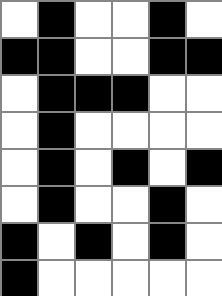[["white", "black", "white", "white", "black", "white"], ["black", "black", "white", "white", "black", "black"], ["white", "black", "black", "black", "white", "white"], ["white", "black", "white", "white", "white", "white"], ["white", "black", "white", "black", "white", "black"], ["white", "black", "white", "white", "black", "white"], ["black", "white", "black", "white", "black", "white"], ["black", "white", "white", "white", "white", "white"]]